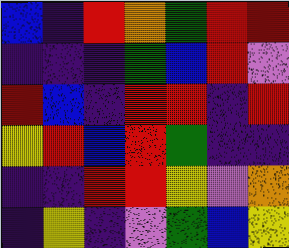[["blue", "indigo", "red", "orange", "green", "red", "red"], ["indigo", "indigo", "indigo", "green", "blue", "red", "violet"], ["red", "blue", "indigo", "red", "red", "indigo", "red"], ["yellow", "red", "blue", "red", "green", "indigo", "indigo"], ["indigo", "indigo", "red", "red", "yellow", "violet", "orange"], ["indigo", "yellow", "indigo", "violet", "green", "blue", "yellow"]]